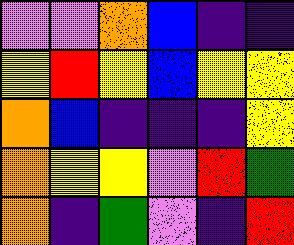[["violet", "violet", "orange", "blue", "indigo", "indigo"], ["yellow", "red", "yellow", "blue", "yellow", "yellow"], ["orange", "blue", "indigo", "indigo", "indigo", "yellow"], ["orange", "yellow", "yellow", "violet", "red", "green"], ["orange", "indigo", "green", "violet", "indigo", "red"]]